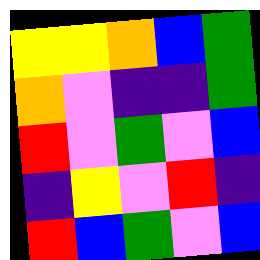[["yellow", "yellow", "orange", "blue", "green"], ["orange", "violet", "indigo", "indigo", "green"], ["red", "violet", "green", "violet", "blue"], ["indigo", "yellow", "violet", "red", "indigo"], ["red", "blue", "green", "violet", "blue"]]